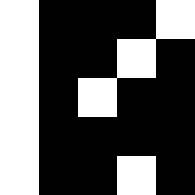[["white", "black", "black", "black", "white"], ["white", "black", "black", "white", "black"], ["white", "black", "white", "black", "black"], ["white", "black", "black", "black", "black"], ["white", "black", "black", "white", "black"]]